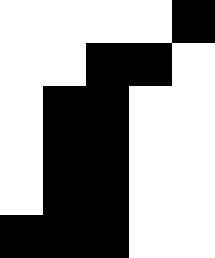[["white", "white", "white", "white", "black"], ["white", "white", "black", "black", "white"], ["white", "black", "black", "white", "white"], ["white", "black", "black", "white", "white"], ["white", "black", "black", "white", "white"], ["black", "black", "black", "white", "white"]]